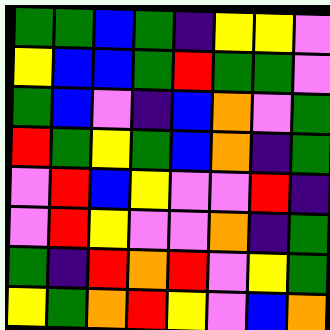[["green", "green", "blue", "green", "indigo", "yellow", "yellow", "violet"], ["yellow", "blue", "blue", "green", "red", "green", "green", "violet"], ["green", "blue", "violet", "indigo", "blue", "orange", "violet", "green"], ["red", "green", "yellow", "green", "blue", "orange", "indigo", "green"], ["violet", "red", "blue", "yellow", "violet", "violet", "red", "indigo"], ["violet", "red", "yellow", "violet", "violet", "orange", "indigo", "green"], ["green", "indigo", "red", "orange", "red", "violet", "yellow", "green"], ["yellow", "green", "orange", "red", "yellow", "violet", "blue", "orange"]]